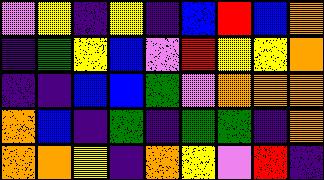[["violet", "yellow", "indigo", "yellow", "indigo", "blue", "red", "blue", "orange"], ["indigo", "green", "yellow", "blue", "violet", "red", "yellow", "yellow", "orange"], ["indigo", "indigo", "blue", "blue", "green", "violet", "orange", "orange", "orange"], ["orange", "blue", "indigo", "green", "indigo", "green", "green", "indigo", "orange"], ["orange", "orange", "yellow", "indigo", "orange", "yellow", "violet", "red", "indigo"]]